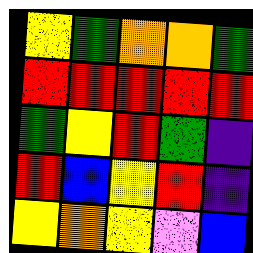[["yellow", "green", "orange", "orange", "green"], ["red", "red", "red", "red", "red"], ["green", "yellow", "red", "green", "indigo"], ["red", "blue", "yellow", "red", "indigo"], ["yellow", "orange", "yellow", "violet", "blue"]]